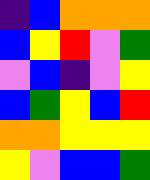[["indigo", "blue", "orange", "orange", "orange"], ["blue", "yellow", "red", "violet", "green"], ["violet", "blue", "indigo", "violet", "yellow"], ["blue", "green", "yellow", "blue", "red"], ["orange", "orange", "yellow", "yellow", "yellow"], ["yellow", "violet", "blue", "blue", "green"]]